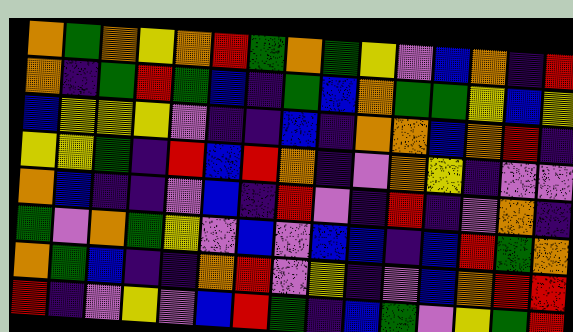[["orange", "green", "orange", "yellow", "orange", "red", "green", "orange", "green", "yellow", "violet", "blue", "orange", "indigo", "red"], ["orange", "indigo", "green", "red", "green", "blue", "indigo", "green", "blue", "orange", "green", "green", "yellow", "blue", "yellow"], ["blue", "yellow", "yellow", "yellow", "violet", "indigo", "indigo", "blue", "indigo", "orange", "orange", "blue", "orange", "red", "indigo"], ["yellow", "yellow", "green", "indigo", "red", "blue", "red", "orange", "indigo", "violet", "orange", "yellow", "indigo", "violet", "violet"], ["orange", "blue", "indigo", "indigo", "violet", "blue", "indigo", "red", "violet", "indigo", "red", "indigo", "violet", "orange", "indigo"], ["green", "violet", "orange", "green", "yellow", "violet", "blue", "violet", "blue", "blue", "indigo", "blue", "red", "green", "orange"], ["orange", "green", "blue", "indigo", "indigo", "orange", "red", "violet", "yellow", "indigo", "violet", "blue", "orange", "red", "red"], ["red", "indigo", "violet", "yellow", "violet", "blue", "red", "green", "indigo", "blue", "green", "violet", "yellow", "green", "red"]]